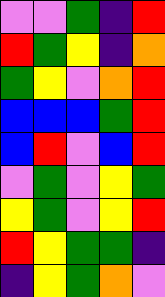[["violet", "violet", "green", "indigo", "red"], ["red", "green", "yellow", "indigo", "orange"], ["green", "yellow", "violet", "orange", "red"], ["blue", "blue", "blue", "green", "red"], ["blue", "red", "violet", "blue", "red"], ["violet", "green", "violet", "yellow", "green"], ["yellow", "green", "violet", "yellow", "red"], ["red", "yellow", "green", "green", "indigo"], ["indigo", "yellow", "green", "orange", "violet"]]